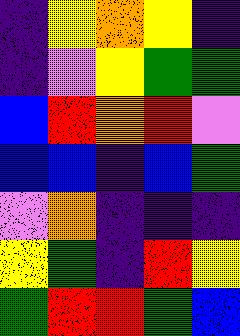[["indigo", "yellow", "orange", "yellow", "indigo"], ["indigo", "violet", "yellow", "green", "green"], ["blue", "red", "orange", "red", "violet"], ["blue", "blue", "indigo", "blue", "green"], ["violet", "orange", "indigo", "indigo", "indigo"], ["yellow", "green", "indigo", "red", "yellow"], ["green", "red", "red", "green", "blue"]]